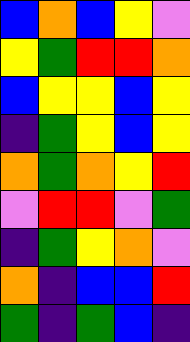[["blue", "orange", "blue", "yellow", "violet"], ["yellow", "green", "red", "red", "orange"], ["blue", "yellow", "yellow", "blue", "yellow"], ["indigo", "green", "yellow", "blue", "yellow"], ["orange", "green", "orange", "yellow", "red"], ["violet", "red", "red", "violet", "green"], ["indigo", "green", "yellow", "orange", "violet"], ["orange", "indigo", "blue", "blue", "red"], ["green", "indigo", "green", "blue", "indigo"]]